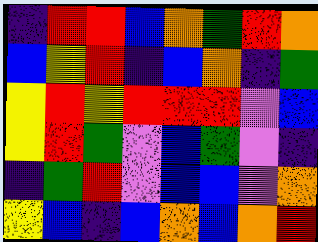[["indigo", "red", "red", "blue", "orange", "green", "red", "orange"], ["blue", "yellow", "red", "indigo", "blue", "orange", "indigo", "green"], ["yellow", "red", "yellow", "red", "red", "red", "violet", "blue"], ["yellow", "red", "green", "violet", "blue", "green", "violet", "indigo"], ["indigo", "green", "red", "violet", "blue", "blue", "violet", "orange"], ["yellow", "blue", "indigo", "blue", "orange", "blue", "orange", "red"]]